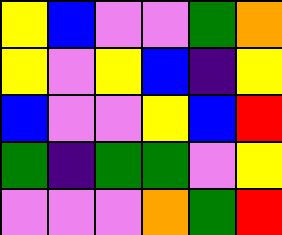[["yellow", "blue", "violet", "violet", "green", "orange"], ["yellow", "violet", "yellow", "blue", "indigo", "yellow"], ["blue", "violet", "violet", "yellow", "blue", "red"], ["green", "indigo", "green", "green", "violet", "yellow"], ["violet", "violet", "violet", "orange", "green", "red"]]